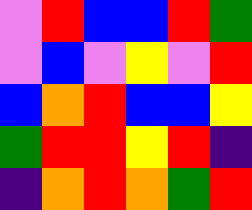[["violet", "red", "blue", "blue", "red", "green"], ["violet", "blue", "violet", "yellow", "violet", "red"], ["blue", "orange", "red", "blue", "blue", "yellow"], ["green", "red", "red", "yellow", "red", "indigo"], ["indigo", "orange", "red", "orange", "green", "red"]]